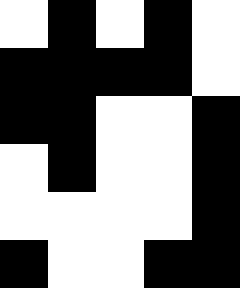[["white", "black", "white", "black", "white"], ["black", "black", "black", "black", "white"], ["black", "black", "white", "white", "black"], ["white", "black", "white", "white", "black"], ["white", "white", "white", "white", "black"], ["black", "white", "white", "black", "black"]]